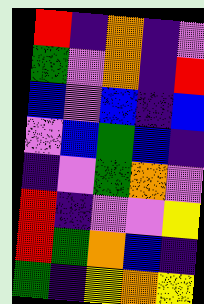[["red", "indigo", "orange", "indigo", "violet"], ["green", "violet", "orange", "indigo", "red"], ["blue", "violet", "blue", "indigo", "blue"], ["violet", "blue", "green", "blue", "indigo"], ["indigo", "violet", "green", "orange", "violet"], ["red", "indigo", "violet", "violet", "yellow"], ["red", "green", "orange", "blue", "indigo"], ["green", "indigo", "yellow", "orange", "yellow"]]